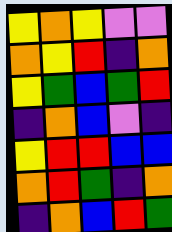[["yellow", "orange", "yellow", "violet", "violet"], ["orange", "yellow", "red", "indigo", "orange"], ["yellow", "green", "blue", "green", "red"], ["indigo", "orange", "blue", "violet", "indigo"], ["yellow", "red", "red", "blue", "blue"], ["orange", "red", "green", "indigo", "orange"], ["indigo", "orange", "blue", "red", "green"]]